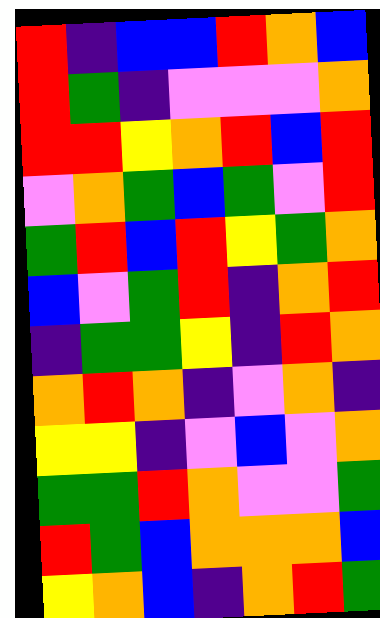[["red", "indigo", "blue", "blue", "red", "orange", "blue"], ["red", "green", "indigo", "violet", "violet", "violet", "orange"], ["red", "red", "yellow", "orange", "red", "blue", "red"], ["violet", "orange", "green", "blue", "green", "violet", "red"], ["green", "red", "blue", "red", "yellow", "green", "orange"], ["blue", "violet", "green", "red", "indigo", "orange", "red"], ["indigo", "green", "green", "yellow", "indigo", "red", "orange"], ["orange", "red", "orange", "indigo", "violet", "orange", "indigo"], ["yellow", "yellow", "indigo", "violet", "blue", "violet", "orange"], ["green", "green", "red", "orange", "violet", "violet", "green"], ["red", "green", "blue", "orange", "orange", "orange", "blue"], ["yellow", "orange", "blue", "indigo", "orange", "red", "green"]]